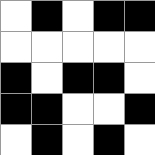[["white", "black", "white", "black", "black"], ["white", "white", "white", "white", "white"], ["black", "white", "black", "black", "white"], ["black", "black", "white", "white", "black"], ["white", "black", "white", "black", "white"]]